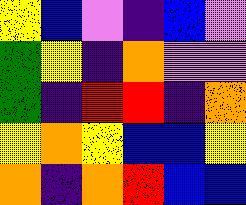[["yellow", "blue", "violet", "indigo", "blue", "violet"], ["green", "yellow", "indigo", "orange", "violet", "violet"], ["green", "indigo", "red", "red", "indigo", "orange"], ["yellow", "orange", "yellow", "blue", "blue", "yellow"], ["orange", "indigo", "orange", "red", "blue", "blue"]]